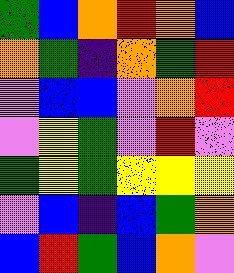[["green", "blue", "orange", "red", "orange", "blue"], ["orange", "green", "indigo", "orange", "green", "red"], ["violet", "blue", "blue", "violet", "orange", "red"], ["violet", "yellow", "green", "violet", "red", "violet"], ["green", "yellow", "green", "yellow", "yellow", "yellow"], ["violet", "blue", "indigo", "blue", "green", "orange"], ["blue", "red", "green", "blue", "orange", "violet"]]